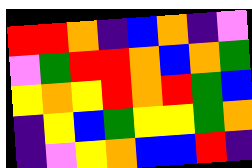[["red", "red", "orange", "indigo", "blue", "orange", "indigo", "violet"], ["violet", "green", "red", "red", "orange", "blue", "orange", "green"], ["yellow", "orange", "yellow", "red", "orange", "red", "green", "blue"], ["indigo", "yellow", "blue", "green", "yellow", "yellow", "green", "orange"], ["indigo", "violet", "yellow", "orange", "blue", "blue", "red", "indigo"]]